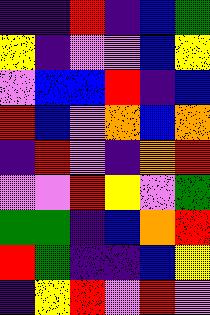[["indigo", "indigo", "red", "indigo", "blue", "green"], ["yellow", "indigo", "violet", "violet", "blue", "yellow"], ["violet", "blue", "blue", "red", "indigo", "blue"], ["red", "blue", "violet", "orange", "blue", "orange"], ["indigo", "red", "violet", "indigo", "orange", "red"], ["violet", "violet", "red", "yellow", "violet", "green"], ["green", "green", "indigo", "blue", "orange", "red"], ["red", "green", "indigo", "indigo", "blue", "yellow"], ["indigo", "yellow", "red", "violet", "red", "violet"]]